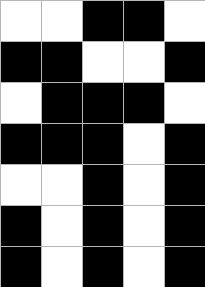[["white", "white", "black", "black", "white"], ["black", "black", "white", "white", "black"], ["white", "black", "black", "black", "white"], ["black", "black", "black", "white", "black"], ["white", "white", "black", "white", "black"], ["black", "white", "black", "white", "black"], ["black", "white", "black", "white", "black"]]